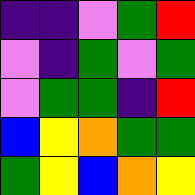[["indigo", "indigo", "violet", "green", "red"], ["violet", "indigo", "green", "violet", "green"], ["violet", "green", "green", "indigo", "red"], ["blue", "yellow", "orange", "green", "green"], ["green", "yellow", "blue", "orange", "yellow"]]